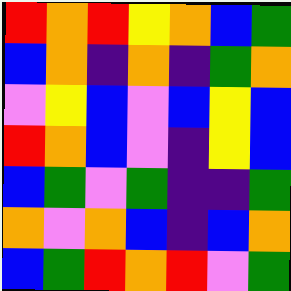[["red", "orange", "red", "yellow", "orange", "blue", "green"], ["blue", "orange", "indigo", "orange", "indigo", "green", "orange"], ["violet", "yellow", "blue", "violet", "blue", "yellow", "blue"], ["red", "orange", "blue", "violet", "indigo", "yellow", "blue"], ["blue", "green", "violet", "green", "indigo", "indigo", "green"], ["orange", "violet", "orange", "blue", "indigo", "blue", "orange"], ["blue", "green", "red", "orange", "red", "violet", "green"]]